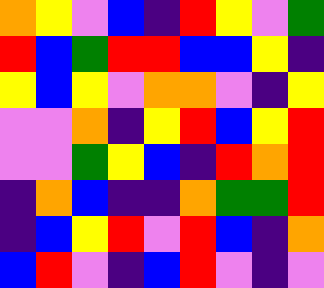[["orange", "yellow", "violet", "blue", "indigo", "red", "yellow", "violet", "green"], ["red", "blue", "green", "red", "red", "blue", "blue", "yellow", "indigo"], ["yellow", "blue", "yellow", "violet", "orange", "orange", "violet", "indigo", "yellow"], ["violet", "violet", "orange", "indigo", "yellow", "red", "blue", "yellow", "red"], ["violet", "violet", "green", "yellow", "blue", "indigo", "red", "orange", "red"], ["indigo", "orange", "blue", "indigo", "indigo", "orange", "green", "green", "red"], ["indigo", "blue", "yellow", "red", "violet", "red", "blue", "indigo", "orange"], ["blue", "red", "violet", "indigo", "blue", "red", "violet", "indigo", "violet"]]